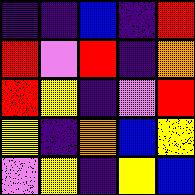[["indigo", "indigo", "blue", "indigo", "red"], ["red", "violet", "red", "indigo", "orange"], ["red", "yellow", "indigo", "violet", "red"], ["yellow", "indigo", "orange", "blue", "yellow"], ["violet", "yellow", "indigo", "yellow", "blue"]]